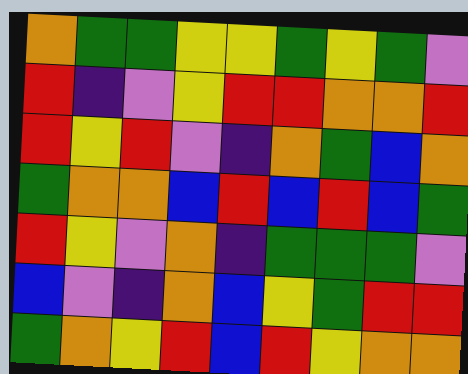[["orange", "green", "green", "yellow", "yellow", "green", "yellow", "green", "violet"], ["red", "indigo", "violet", "yellow", "red", "red", "orange", "orange", "red"], ["red", "yellow", "red", "violet", "indigo", "orange", "green", "blue", "orange"], ["green", "orange", "orange", "blue", "red", "blue", "red", "blue", "green"], ["red", "yellow", "violet", "orange", "indigo", "green", "green", "green", "violet"], ["blue", "violet", "indigo", "orange", "blue", "yellow", "green", "red", "red"], ["green", "orange", "yellow", "red", "blue", "red", "yellow", "orange", "orange"]]